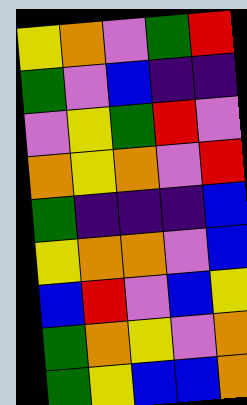[["yellow", "orange", "violet", "green", "red"], ["green", "violet", "blue", "indigo", "indigo"], ["violet", "yellow", "green", "red", "violet"], ["orange", "yellow", "orange", "violet", "red"], ["green", "indigo", "indigo", "indigo", "blue"], ["yellow", "orange", "orange", "violet", "blue"], ["blue", "red", "violet", "blue", "yellow"], ["green", "orange", "yellow", "violet", "orange"], ["green", "yellow", "blue", "blue", "orange"]]